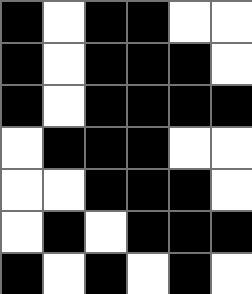[["black", "white", "black", "black", "white", "white"], ["black", "white", "black", "black", "black", "white"], ["black", "white", "black", "black", "black", "black"], ["white", "black", "black", "black", "white", "white"], ["white", "white", "black", "black", "black", "white"], ["white", "black", "white", "black", "black", "black"], ["black", "white", "black", "white", "black", "white"]]